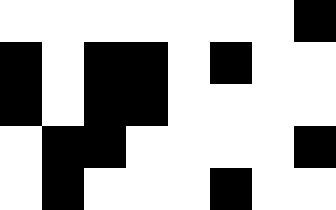[["white", "white", "white", "white", "white", "white", "white", "black"], ["black", "white", "black", "black", "white", "black", "white", "white"], ["black", "white", "black", "black", "white", "white", "white", "white"], ["white", "black", "black", "white", "white", "white", "white", "black"], ["white", "black", "white", "white", "white", "black", "white", "white"]]